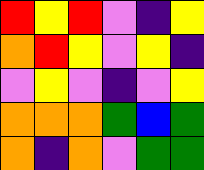[["red", "yellow", "red", "violet", "indigo", "yellow"], ["orange", "red", "yellow", "violet", "yellow", "indigo"], ["violet", "yellow", "violet", "indigo", "violet", "yellow"], ["orange", "orange", "orange", "green", "blue", "green"], ["orange", "indigo", "orange", "violet", "green", "green"]]